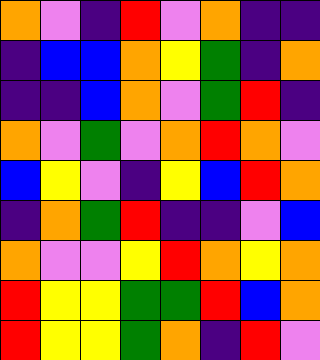[["orange", "violet", "indigo", "red", "violet", "orange", "indigo", "indigo"], ["indigo", "blue", "blue", "orange", "yellow", "green", "indigo", "orange"], ["indigo", "indigo", "blue", "orange", "violet", "green", "red", "indigo"], ["orange", "violet", "green", "violet", "orange", "red", "orange", "violet"], ["blue", "yellow", "violet", "indigo", "yellow", "blue", "red", "orange"], ["indigo", "orange", "green", "red", "indigo", "indigo", "violet", "blue"], ["orange", "violet", "violet", "yellow", "red", "orange", "yellow", "orange"], ["red", "yellow", "yellow", "green", "green", "red", "blue", "orange"], ["red", "yellow", "yellow", "green", "orange", "indigo", "red", "violet"]]